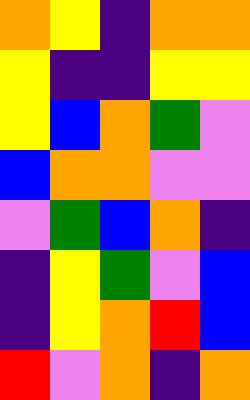[["orange", "yellow", "indigo", "orange", "orange"], ["yellow", "indigo", "indigo", "yellow", "yellow"], ["yellow", "blue", "orange", "green", "violet"], ["blue", "orange", "orange", "violet", "violet"], ["violet", "green", "blue", "orange", "indigo"], ["indigo", "yellow", "green", "violet", "blue"], ["indigo", "yellow", "orange", "red", "blue"], ["red", "violet", "orange", "indigo", "orange"]]